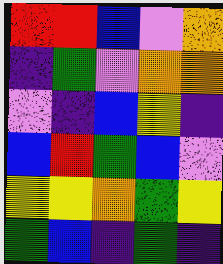[["red", "red", "blue", "violet", "orange"], ["indigo", "green", "violet", "orange", "orange"], ["violet", "indigo", "blue", "yellow", "indigo"], ["blue", "red", "green", "blue", "violet"], ["yellow", "yellow", "orange", "green", "yellow"], ["green", "blue", "indigo", "green", "indigo"]]